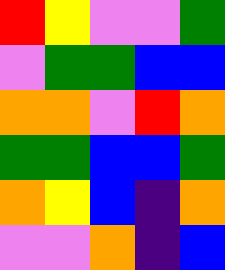[["red", "yellow", "violet", "violet", "green"], ["violet", "green", "green", "blue", "blue"], ["orange", "orange", "violet", "red", "orange"], ["green", "green", "blue", "blue", "green"], ["orange", "yellow", "blue", "indigo", "orange"], ["violet", "violet", "orange", "indigo", "blue"]]